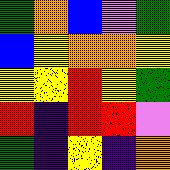[["green", "orange", "blue", "violet", "green"], ["blue", "yellow", "orange", "orange", "yellow"], ["yellow", "yellow", "red", "yellow", "green"], ["red", "indigo", "red", "red", "violet"], ["green", "indigo", "yellow", "indigo", "orange"]]